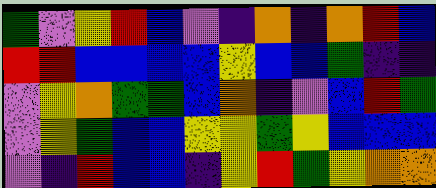[["green", "violet", "yellow", "red", "blue", "violet", "indigo", "orange", "indigo", "orange", "red", "blue"], ["red", "red", "blue", "blue", "blue", "blue", "yellow", "blue", "blue", "green", "indigo", "indigo"], ["violet", "yellow", "orange", "green", "green", "blue", "orange", "indigo", "violet", "blue", "red", "green"], ["violet", "yellow", "green", "blue", "blue", "yellow", "yellow", "green", "yellow", "blue", "blue", "blue"], ["violet", "indigo", "red", "blue", "blue", "indigo", "yellow", "red", "green", "yellow", "orange", "orange"]]